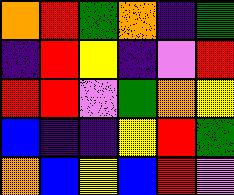[["orange", "red", "green", "orange", "indigo", "green"], ["indigo", "red", "yellow", "indigo", "violet", "red"], ["red", "red", "violet", "green", "orange", "yellow"], ["blue", "indigo", "indigo", "yellow", "red", "green"], ["orange", "blue", "yellow", "blue", "red", "violet"]]